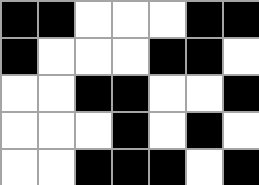[["black", "black", "white", "white", "white", "black", "black"], ["black", "white", "white", "white", "black", "black", "white"], ["white", "white", "black", "black", "white", "white", "black"], ["white", "white", "white", "black", "white", "black", "white"], ["white", "white", "black", "black", "black", "white", "black"]]